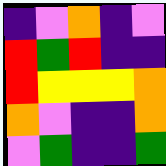[["indigo", "violet", "orange", "indigo", "violet"], ["red", "green", "red", "indigo", "indigo"], ["red", "yellow", "yellow", "yellow", "orange"], ["orange", "violet", "indigo", "indigo", "orange"], ["violet", "green", "indigo", "indigo", "green"]]